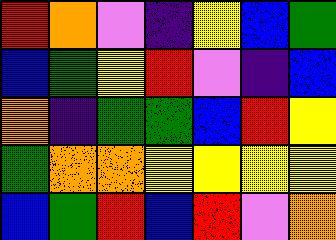[["red", "orange", "violet", "indigo", "yellow", "blue", "green"], ["blue", "green", "yellow", "red", "violet", "indigo", "blue"], ["orange", "indigo", "green", "green", "blue", "red", "yellow"], ["green", "orange", "orange", "yellow", "yellow", "yellow", "yellow"], ["blue", "green", "red", "blue", "red", "violet", "orange"]]